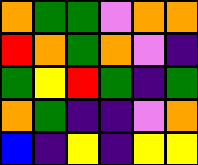[["orange", "green", "green", "violet", "orange", "orange"], ["red", "orange", "green", "orange", "violet", "indigo"], ["green", "yellow", "red", "green", "indigo", "green"], ["orange", "green", "indigo", "indigo", "violet", "orange"], ["blue", "indigo", "yellow", "indigo", "yellow", "yellow"]]